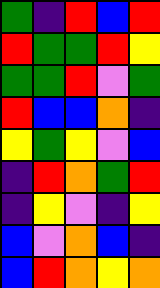[["green", "indigo", "red", "blue", "red"], ["red", "green", "green", "red", "yellow"], ["green", "green", "red", "violet", "green"], ["red", "blue", "blue", "orange", "indigo"], ["yellow", "green", "yellow", "violet", "blue"], ["indigo", "red", "orange", "green", "red"], ["indigo", "yellow", "violet", "indigo", "yellow"], ["blue", "violet", "orange", "blue", "indigo"], ["blue", "red", "orange", "yellow", "orange"]]